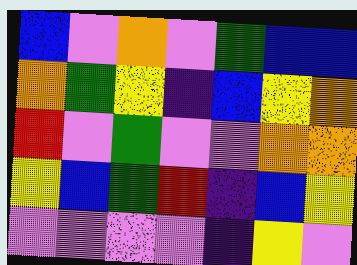[["blue", "violet", "orange", "violet", "green", "blue", "blue"], ["orange", "green", "yellow", "indigo", "blue", "yellow", "orange"], ["red", "violet", "green", "violet", "violet", "orange", "orange"], ["yellow", "blue", "green", "red", "indigo", "blue", "yellow"], ["violet", "violet", "violet", "violet", "indigo", "yellow", "violet"]]